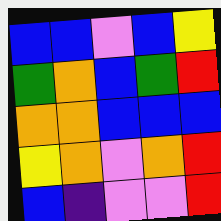[["blue", "blue", "violet", "blue", "yellow"], ["green", "orange", "blue", "green", "red"], ["orange", "orange", "blue", "blue", "blue"], ["yellow", "orange", "violet", "orange", "red"], ["blue", "indigo", "violet", "violet", "red"]]